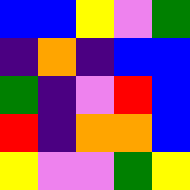[["blue", "blue", "yellow", "violet", "green"], ["indigo", "orange", "indigo", "blue", "blue"], ["green", "indigo", "violet", "red", "blue"], ["red", "indigo", "orange", "orange", "blue"], ["yellow", "violet", "violet", "green", "yellow"]]